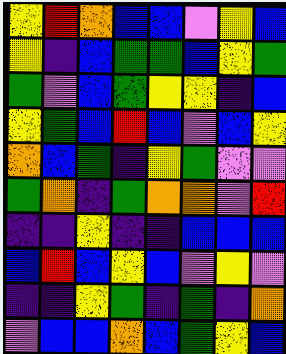[["yellow", "red", "orange", "blue", "blue", "violet", "yellow", "blue"], ["yellow", "indigo", "blue", "green", "green", "blue", "yellow", "green"], ["green", "violet", "blue", "green", "yellow", "yellow", "indigo", "blue"], ["yellow", "green", "blue", "red", "blue", "violet", "blue", "yellow"], ["orange", "blue", "green", "indigo", "yellow", "green", "violet", "violet"], ["green", "orange", "indigo", "green", "orange", "orange", "violet", "red"], ["indigo", "indigo", "yellow", "indigo", "indigo", "blue", "blue", "blue"], ["blue", "red", "blue", "yellow", "blue", "violet", "yellow", "violet"], ["indigo", "indigo", "yellow", "green", "indigo", "green", "indigo", "orange"], ["violet", "blue", "blue", "orange", "blue", "green", "yellow", "blue"]]